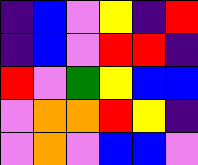[["indigo", "blue", "violet", "yellow", "indigo", "red"], ["indigo", "blue", "violet", "red", "red", "indigo"], ["red", "violet", "green", "yellow", "blue", "blue"], ["violet", "orange", "orange", "red", "yellow", "indigo"], ["violet", "orange", "violet", "blue", "blue", "violet"]]